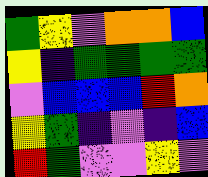[["green", "yellow", "violet", "orange", "orange", "blue"], ["yellow", "indigo", "green", "green", "green", "green"], ["violet", "blue", "blue", "blue", "red", "orange"], ["yellow", "green", "indigo", "violet", "indigo", "blue"], ["red", "green", "violet", "violet", "yellow", "violet"]]